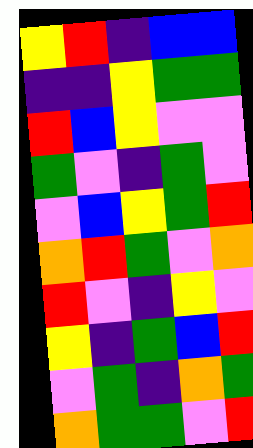[["yellow", "red", "indigo", "blue", "blue"], ["indigo", "indigo", "yellow", "green", "green"], ["red", "blue", "yellow", "violet", "violet"], ["green", "violet", "indigo", "green", "violet"], ["violet", "blue", "yellow", "green", "red"], ["orange", "red", "green", "violet", "orange"], ["red", "violet", "indigo", "yellow", "violet"], ["yellow", "indigo", "green", "blue", "red"], ["violet", "green", "indigo", "orange", "green"], ["orange", "green", "green", "violet", "red"]]